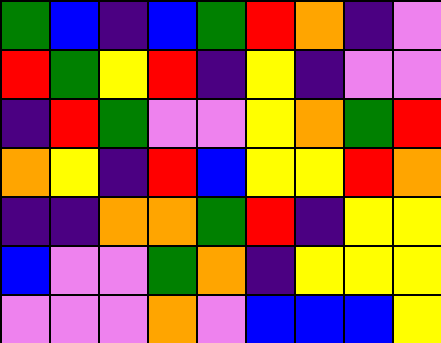[["green", "blue", "indigo", "blue", "green", "red", "orange", "indigo", "violet"], ["red", "green", "yellow", "red", "indigo", "yellow", "indigo", "violet", "violet"], ["indigo", "red", "green", "violet", "violet", "yellow", "orange", "green", "red"], ["orange", "yellow", "indigo", "red", "blue", "yellow", "yellow", "red", "orange"], ["indigo", "indigo", "orange", "orange", "green", "red", "indigo", "yellow", "yellow"], ["blue", "violet", "violet", "green", "orange", "indigo", "yellow", "yellow", "yellow"], ["violet", "violet", "violet", "orange", "violet", "blue", "blue", "blue", "yellow"]]